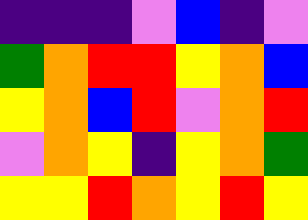[["indigo", "indigo", "indigo", "violet", "blue", "indigo", "violet"], ["green", "orange", "red", "red", "yellow", "orange", "blue"], ["yellow", "orange", "blue", "red", "violet", "orange", "red"], ["violet", "orange", "yellow", "indigo", "yellow", "orange", "green"], ["yellow", "yellow", "red", "orange", "yellow", "red", "yellow"]]